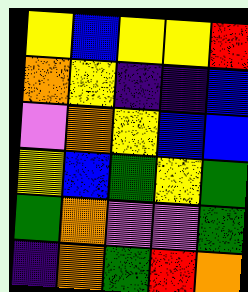[["yellow", "blue", "yellow", "yellow", "red"], ["orange", "yellow", "indigo", "indigo", "blue"], ["violet", "orange", "yellow", "blue", "blue"], ["yellow", "blue", "green", "yellow", "green"], ["green", "orange", "violet", "violet", "green"], ["indigo", "orange", "green", "red", "orange"]]